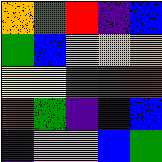[["orange", "green", "red", "indigo", "blue"], ["green", "blue", "violet", "orange", "orange"], ["yellow", "yellow", "green", "red", "red"], ["red", "green", "indigo", "blue", "blue"], ["indigo", "violet", "violet", "blue", "green"]]